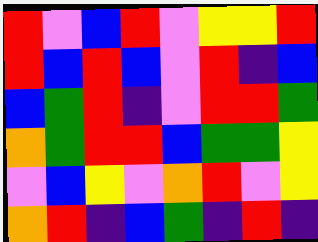[["red", "violet", "blue", "red", "violet", "yellow", "yellow", "red"], ["red", "blue", "red", "blue", "violet", "red", "indigo", "blue"], ["blue", "green", "red", "indigo", "violet", "red", "red", "green"], ["orange", "green", "red", "red", "blue", "green", "green", "yellow"], ["violet", "blue", "yellow", "violet", "orange", "red", "violet", "yellow"], ["orange", "red", "indigo", "blue", "green", "indigo", "red", "indigo"]]